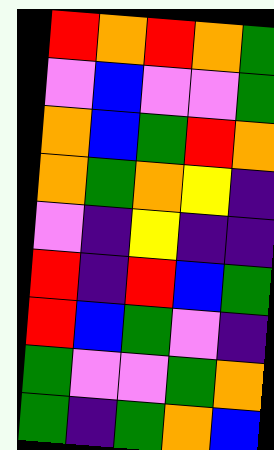[["red", "orange", "red", "orange", "green"], ["violet", "blue", "violet", "violet", "green"], ["orange", "blue", "green", "red", "orange"], ["orange", "green", "orange", "yellow", "indigo"], ["violet", "indigo", "yellow", "indigo", "indigo"], ["red", "indigo", "red", "blue", "green"], ["red", "blue", "green", "violet", "indigo"], ["green", "violet", "violet", "green", "orange"], ["green", "indigo", "green", "orange", "blue"]]